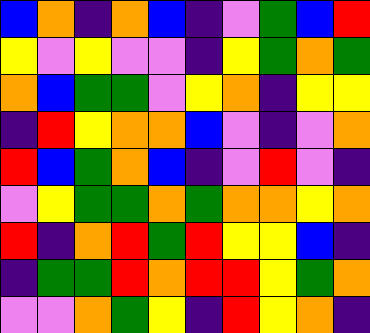[["blue", "orange", "indigo", "orange", "blue", "indigo", "violet", "green", "blue", "red"], ["yellow", "violet", "yellow", "violet", "violet", "indigo", "yellow", "green", "orange", "green"], ["orange", "blue", "green", "green", "violet", "yellow", "orange", "indigo", "yellow", "yellow"], ["indigo", "red", "yellow", "orange", "orange", "blue", "violet", "indigo", "violet", "orange"], ["red", "blue", "green", "orange", "blue", "indigo", "violet", "red", "violet", "indigo"], ["violet", "yellow", "green", "green", "orange", "green", "orange", "orange", "yellow", "orange"], ["red", "indigo", "orange", "red", "green", "red", "yellow", "yellow", "blue", "indigo"], ["indigo", "green", "green", "red", "orange", "red", "red", "yellow", "green", "orange"], ["violet", "violet", "orange", "green", "yellow", "indigo", "red", "yellow", "orange", "indigo"]]